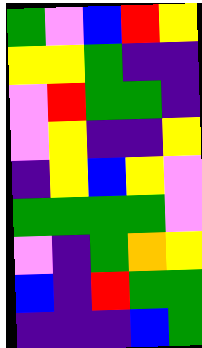[["green", "violet", "blue", "red", "yellow"], ["yellow", "yellow", "green", "indigo", "indigo"], ["violet", "red", "green", "green", "indigo"], ["violet", "yellow", "indigo", "indigo", "yellow"], ["indigo", "yellow", "blue", "yellow", "violet"], ["green", "green", "green", "green", "violet"], ["violet", "indigo", "green", "orange", "yellow"], ["blue", "indigo", "red", "green", "green"], ["indigo", "indigo", "indigo", "blue", "green"]]